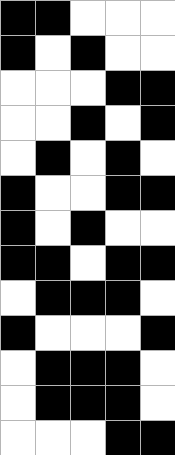[["black", "black", "white", "white", "white"], ["black", "white", "black", "white", "white"], ["white", "white", "white", "black", "black"], ["white", "white", "black", "white", "black"], ["white", "black", "white", "black", "white"], ["black", "white", "white", "black", "black"], ["black", "white", "black", "white", "white"], ["black", "black", "white", "black", "black"], ["white", "black", "black", "black", "white"], ["black", "white", "white", "white", "black"], ["white", "black", "black", "black", "white"], ["white", "black", "black", "black", "white"], ["white", "white", "white", "black", "black"]]